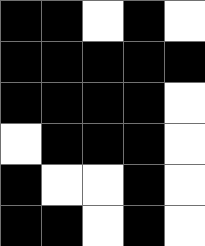[["black", "black", "white", "black", "white"], ["black", "black", "black", "black", "black"], ["black", "black", "black", "black", "white"], ["white", "black", "black", "black", "white"], ["black", "white", "white", "black", "white"], ["black", "black", "white", "black", "white"]]